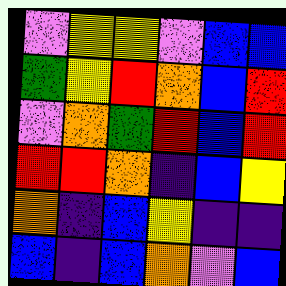[["violet", "yellow", "yellow", "violet", "blue", "blue"], ["green", "yellow", "red", "orange", "blue", "red"], ["violet", "orange", "green", "red", "blue", "red"], ["red", "red", "orange", "indigo", "blue", "yellow"], ["orange", "indigo", "blue", "yellow", "indigo", "indigo"], ["blue", "indigo", "blue", "orange", "violet", "blue"]]